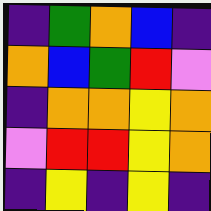[["indigo", "green", "orange", "blue", "indigo"], ["orange", "blue", "green", "red", "violet"], ["indigo", "orange", "orange", "yellow", "orange"], ["violet", "red", "red", "yellow", "orange"], ["indigo", "yellow", "indigo", "yellow", "indigo"]]